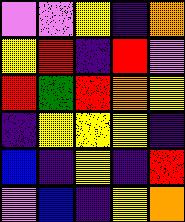[["violet", "violet", "yellow", "indigo", "orange"], ["yellow", "red", "indigo", "red", "violet"], ["red", "green", "red", "orange", "yellow"], ["indigo", "yellow", "yellow", "yellow", "indigo"], ["blue", "indigo", "yellow", "indigo", "red"], ["violet", "blue", "indigo", "yellow", "orange"]]